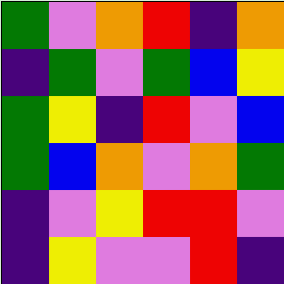[["green", "violet", "orange", "red", "indigo", "orange"], ["indigo", "green", "violet", "green", "blue", "yellow"], ["green", "yellow", "indigo", "red", "violet", "blue"], ["green", "blue", "orange", "violet", "orange", "green"], ["indigo", "violet", "yellow", "red", "red", "violet"], ["indigo", "yellow", "violet", "violet", "red", "indigo"]]